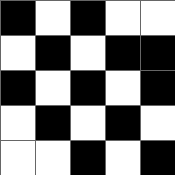[["black", "white", "black", "white", "white"], ["white", "black", "white", "black", "black"], ["black", "white", "black", "white", "black"], ["white", "black", "white", "black", "white"], ["white", "white", "black", "white", "black"]]